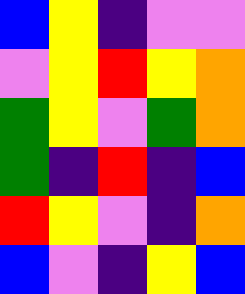[["blue", "yellow", "indigo", "violet", "violet"], ["violet", "yellow", "red", "yellow", "orange"], ["green", "yellow", "violet", "green", "orange"], ["green", "indigo", "red", "indigo", "blue"], ["red", "yellow", "violet", "indigo", "orange"], ["blue", "violet", "indigo", "yellow", "blue"]]